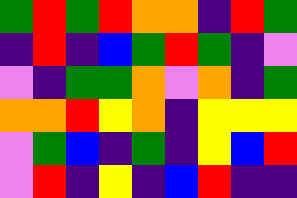[["green", "red", "green", "red", "orange", "orange", "indigo", "red", "green"], ["indigo", "red", "indigo", "blue", "green", "red", "green", "indigo", "violet"], ["violet", "indigo", "green", "green", "orange", "violet", "orange", "indigo", "green"], ["orange", "orange", "red", "yellow", "orange", "indigo", "yellow", "yellow", "yellow"], ["violet", "green", "blue", "indigo", "green", "indigo", "yellow", "blue", "red"], ["violet", "red", "indigo", "yellow", "indigo", "blue", "red", "indigo", "indigo"]]